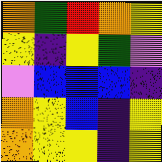[["orange", "green", "red", "orange", "yellow"], ["yellow", "indigo", "yellow", "green", "violet"], ["violet", "blue", "blue", "blue", "indigo"], ["orange", "yellow", "blue", "indigo", "yellow"], ["orange", "yellow", "yellow", "indigo", "yellow"]]